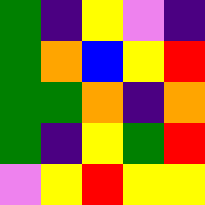[["green", "indigo", "yellow", "violet", "indigo"], ["green", "orange", "blue", "yellow", "red"], ["green", "green", "orange", "indigo", "orange"], ["green", "indigo", "yellow", "green", "red"], ["violet", "yellow", "red", "yellow", "yellow"]]